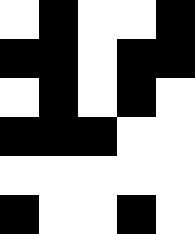[["white", "black", "white", "white", "black"], ["black", "black", "white", "black", "black"], ["white", "black", "white", "black", "white"], ["black", "black", "black", "white", "white"], ["white", "white", "white", "white", "white"], ["black", "white", "white", "black", "white"]]